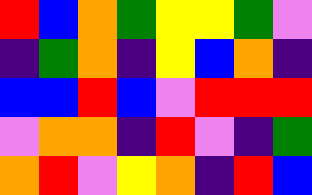[["red", "blue", "orange", "green", "yellow", "yellow", "green", "violet"], ["indigo", "green", "orange", "indigo", "yellow", "blue", "orange", "indigo"], ["blue", "blue", "red", "blue", "violet", "red", "red", "red"], ["violet", "orange", "orange", "indigo", "red", "violet", "indigo", "green"], ["orange", "red", "violet", "yellow", "orange", "indigo", "red", "blue"]]